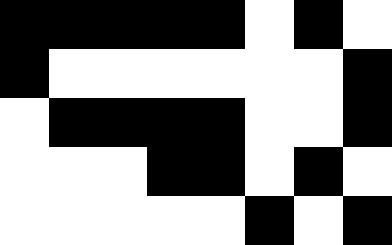[["black", "black", "black", "black", "black", "white", "black", "white"], ["black", "white", "white", "white", "white", "white", "white", "black"], ["white", "black", "black", "black", "black", "white", "white", "black"], ["white", "white", "white", "black", "black", "white", "black", "white"], ["white", "white", "white", "white", "white", "black", "white", "black"]]